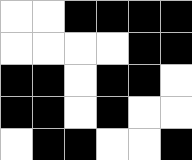[["white", "white", "black", "black", "black", "black"], ["white", "white", "white", "white", "black", "black"], ["black", "black", "white", "black", "black", "white"], ["black", "black", "white", "black", "white", "white"], ["white", "black", "black", "white", "white", "black"]]